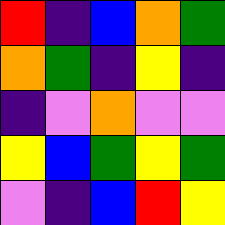[["red", "indigo", "blue", "orange", "green"], ["orange", "green", "indigo", "yellow", "indigo"], ["indigo", "violet", "orange", "violet", "violet"], ["yellow", "blue", "green", "yellow", "green"], ["violet", "indigo", "blue", "red", "yellow"]]